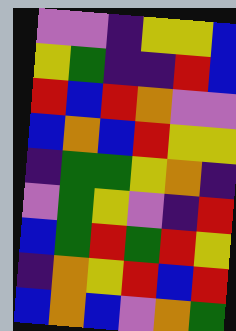[["violet", "violet", "indigo", "yellow", "yellow", "blue"], ["yellow", "green", "indigo", "indigo", "red", "blue"], ["red", "blue", "red", "orange", "violet", "violet"], ["blue", "orange", "blue", "red", "yellow", "yellow"], ["indigo", "green", "green", "yellow", "orange", "indigo"], ["violet", "green", "yellow", "violet", "indigo", "red"], ["blue", "green", "red", "green", "red", "yellow"], ["indigo", "orange", "yellow", "red", "blue", "red"], ["blue", "orange", "blue", "violet", "orange", "green"]]